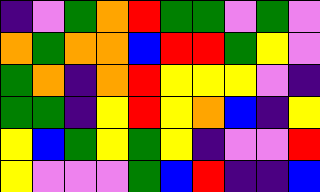[["indigo", "violet", "green", "orange", "red", "green", "green", "violet", "green", "violet"], ["orange", "green", "orange", "orange", "blue", "red", "red", "green", "yellow", "violet"], ["green", "orange", "indigo", "orange", "red", "yellow", "yellow", "yellow", "violet", "indigo"], ["green", "green", "indigo", "yellow", "red", "yellow", "orange", "blue", "indigo", "yellow"], ["yellow", "blue", "green", "yellow", "green", "yellow", "indigo", "violet", "violet", "red"], ["yellow", "violet", "violet", "violet", "green", "blue", "red", "indigo", "indigo", "blue"]]